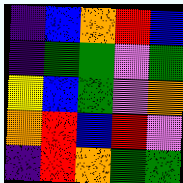[["indigo", "blue", "orange", "red", "blue"], ["indigo", "green", "green", "violet", "green"], ["yellow", "blue", "green", "violet", "orange"], ["orange", "red", "blue", "red", "violet"], ["indigo", "red", "orange", "green", "green"]]